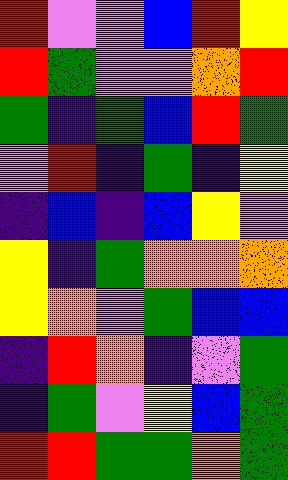[["red", "violet", "violet", "blue", "red", "yellow"], ["red", "green", "violet", "violet", "orange", "red"], ["green", "indigo", "green", "blue", "red", "green"], ["violet", "red", "indigo", "green", "indigo", "yellow"], ["indigo", "blue", "indigo", "blue", "yellow", "violet"], ["yellow", "indigo", "green", "orange", "orange", "orange"], ["yellow", "orange", "violet", "green", "blue", "blue"], ["indigo", "red", "orange", "indigo", "violet", "green"], ["indigo", "green", "violet", "yellow", "blue", "green"], ["red", "red", "green", "green", "orange", "green"]]